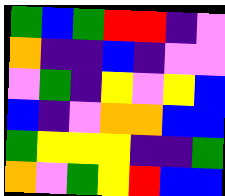[["green", "blue", "green", "red", "red", "indigo", "violet"], ["orange", "indigo", "indigo", "blue", "indigo", "violet", "violet"], ["violet", "green", "indigo", "yellow", "violet", "yellow", "blue"], ["blue", "indigo", "violet", "orange", "orange", "blue", "blue"], ["green", "yellow", "yellow", "yellow", "indigo", "indigo", "green"], ["orange", "violet", "green", "yellow", "red", "blue", "blue"]]